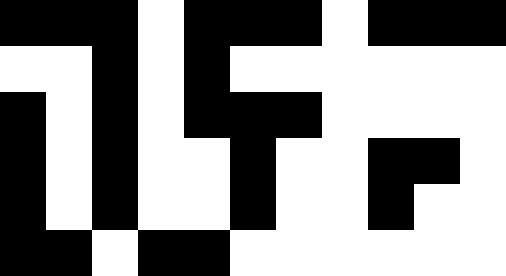[["black", "black", "black", "white", "black", "black", "black", "white", "black", "black", "black"], ["white", "white", "black", "white", "black", "white", "white", "white", "white", "white", "white"], ["black", "white", "black", "white", "black", "black", "black", "white", "white", "white", "white"], ["black", "white", "black", "white", "white", "black", "white", "white", "black", "black", "white"], ["black", "white", "black", "white", "white", "black", "white", "white", "black", "white", "white"], ["black", "black", "white", "black", "black", "white", "white", "white", "white", "white", "white"]]